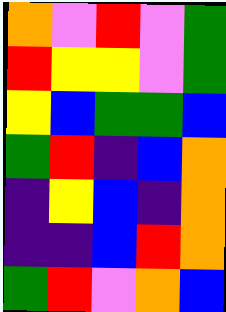[["orange", "violet", "red", "violet", "green"], ["red", "yellow", "yellow", "violet", "green"], ["yellow", "blue", "green", "green", "blue"], ["green", "red", "indigo", "blue", "orange"], ["indigo", "yellow", "blue", "indigo", "orange"], ["indigo", "indigo", "blue", "red", "orange"], ["green", "red", "violet", "orange", "blue"]]